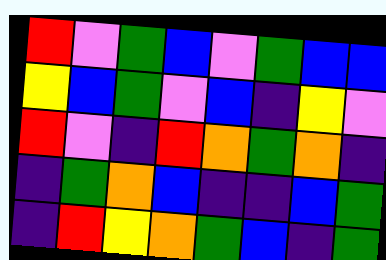[["red", "violet", "green", "blue", "violet", "green", "blue", "blue"], ["yellow", "blue", "green", "violet", "blue", "indigo", "yellow", "violet"], ["red", "violet", "indigo", "red", "orange", "green", "orange", "indigo"], ["indigo", "green", "orange", "blue", "indigo", "indigo", "blue", "green"], ["indigo", "red", "yellow", "orange", "green", "blue", "indigo", "green"]]